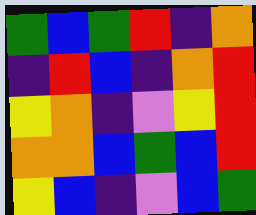[["green", "blue", "green", "red", "indigo", "orange"], ["indigo", "red", "blue", "indigo", "orange", "red"], ["yellow", "orange", "indigo", "violet", "yellow", "red"], ["orange", "orange", "blue", "green", "blue", "red"], ["yellow", "blue", "indigo", "violet", "blue", "green"]]